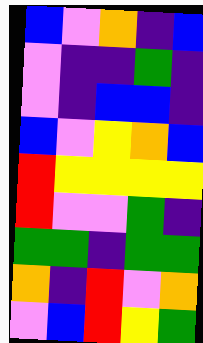[["blue", "violet", "orange", "indigo", "blue"], ["violet", "indigo", "indigo", "green", "indigo"], ["violet", "indigo", "blue", "blue", "indigo"], ["blue", "violet", "yellow", "orange", "blue"], ["red", "yellow", "yellow", "yellow", "yellow"], ["red", "violet", "violet", "green", "indigo"], ["green", "green", "indigo", "green", "green"], ["orange", "indigo", "red", "violet", "orange"], ["violet", "blue", "red", "yellow", "green"]]